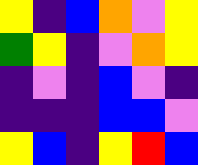[["yellow", "indigo", "blue", "orange", "violet", "yellow"], ["green", "yellow", "indigo", "violet", "orange", "yellow"], ["indigo", "violet", "indigo", "blue", "violet", "indigo"], ["indigo", "indigo", "indigo", "blue", "blue", "violet"], ["yellow", "blue", "indigo", "yellow", "red", "blue"]]